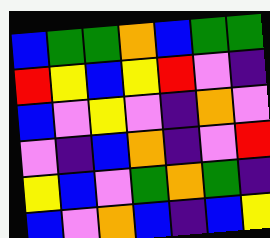[["blue", "green", "green", "orange", "blue", "green", "green"], ["red", "yellow", "blue", "yellow", "red", "violet", "indigo"], ["blue", "violet", "yellow", "violet", "indigo", "orange", "violet"], ["violet", "indigo", "blue", "orange", "indigo", "violet", "red"], ["yellow", "blue", "violet", "green", "orange", "green", "indigo"], ["blue", "violet", "orange", "blue", "indigo", "blue", "yellow"]]